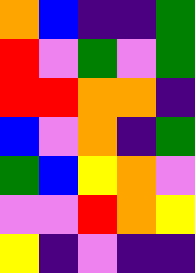[["orange", "blue", "indigo", "indigo", "green"], ["red", "violet", "green", "violet", "green"], ["red", "red", "orange", "orange", "indigo"], ["blue", "violet", "orange", "indigo", "green"], ["green", "blue", "yellow", "orange", "violet"], ["violet", "violet", "red", "orange", "yellow"], ["yellow", "indigo", "violet", "indigo", "indigo"]]